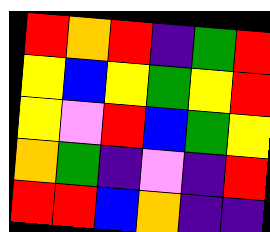[["red", "orange", "red", "indigo", "green", "red"], ["yellow", "blue", "yellow", "green", "yellow", "red"], ["yellow", "violet", "red", "blue", "green", "yellow"], ["orange", "green", "indigo", "violet", "indigo", "red"], ["red", "red", "blue", "orange", "indigo", "indigo"]]